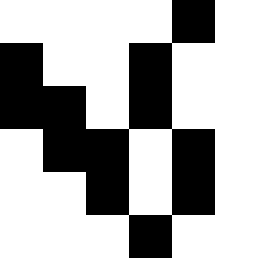[["white", "white", "white", "white", "black", "white"], ["black", "white", "white", "black", "white", "white"], ["black", "black", "white", "black", "white", "white"], ["white", "black", "black", "white", "black", "white"], ["white", "white", "black", "white", "black", "white"], ["white", "white", "white", "black", "white", "white"]]